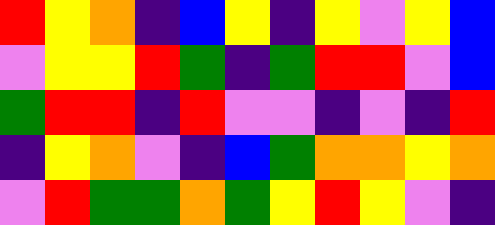[["red", "yellow", "orange", "indigo", "blue", "yellow", "indigo", "yellow", "violet", "yellow", "blue"], ["violet", "yellow", "yellow", "red", "green", "indigo", "green", "red", "red", "violet", "blue"], ["green", "red", "red", "indigo", "red", "violet", "violet", "indigo", "violet", "indigo", "red"], ["indigo", "yellow", "orange", "violet", "indigo", "blue", "green", "orange", "orange", "yellow", "orange"], ["violet", "red", "green", "green", "orange", "green", "yellow", "red", "yellow", "violet", "indigo"]]